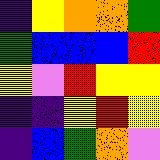[["indigo", "yellow", "orange", "orange", "green"], ["green", "blue", "blue", "blue", "red"], ["yellow", "violet", "red", "yellow", "yellow"], ["indigo", "indigo", "yellow", "red", "yellow"], ["indigo", "blue", "green", "orange", "violet"]]